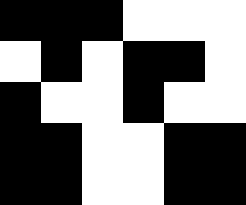[["black", "black", "black", "white", "white", "white"], ["white", "black", "white", "black", "black", "white"], ["black", "white", "white", "black", "white", "white"], ["black", "black", "white", "white", "black", "black"], ["black", "black", "white", "white", "black", "black"]]